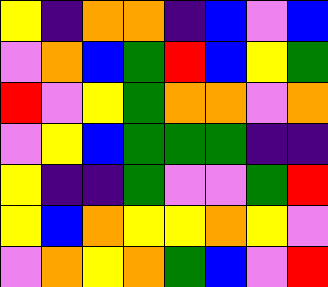[["yellow", "indigo", "orange", "orange", "indigo", "blue", "violet", "blue"], ["violet", "orange", "blue", "green", "red", "blue", "yellow", "green"], ["red", "violet", "yellow", "green", "orange", "orange", "violet", "orange"], ["violet", "yellow", "blue", "green", "green", "green", "indigo", "indigo"], ["yellow", "indigo", "indigo", "green", "violet", "violet", "green", "red"], ["yellow", "blue", "orange", "yellow", "yellow", "orange", "yellow", "violet"], ["violet", "orange", "yellow", "orange", "green", "blue", "violet", "red"]]